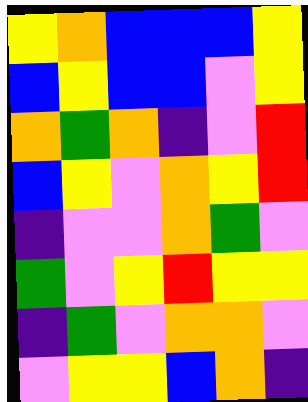[["yellow", "orange", "blue", "blue", "blue", "yellow"], ["blue", "yellow", "blue", "blue", "violet", "yellow"], ["orange", "green", "orange", "indigo", "violet", "red"], ["blue", "yellow", "violet", "orange", "yellow", "red"], ["indigo", "violet", "violet", "orange", "green", "violet"], ["green", "violet", "yellow", "red", "yellow", "yellow"], ["indigo", "green", "violet", "orange", "orange", "violet"], ["violet", "yellow", "yellow", "blue", "orange", "indigo"]]